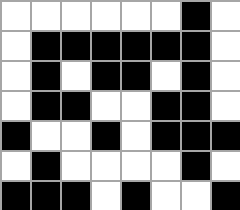[["white", "white", "white", "white", "white", "white", "black", "white"], ["white", "black", "black", "black", "black", "black", "black", "white"], ["white", "black", "white", "black", "black", "white", "black", "white"], ["white", "black", "black", "white", "white", "black", "black", "white"], ["black", "white", "white", "black", "white", "black", "black", "black"], ["white", "black", "white", "white", "white", "white", "black", "white"], ["black", "black", "black", "white", "black", "white", "white", "black"]]